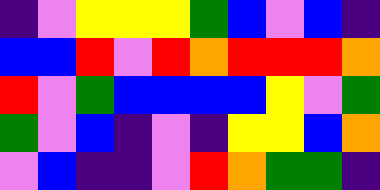[["indigo", "violet", "yellow", "yellow", "yellow", "green", "blue", "violet", "blue", "indigo"], ["blue", "blue", "red", "violet", "red", "orange", "red", "red", "red", "orange"], ["red", "violet", "green", "blue", "blue", "blue", "blue", "yellow", "violet", "green"], ["green", "violet", "blue", "indigo", "violet", "indigo", "yellow", "yellow", "blue", "orange"], ["violet", "blue", "indigo", "indigo", "violet", "red", "orange", "green", "green", "indigo"]]